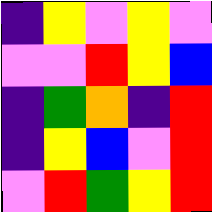[["indigo", "yellow", "violet", "yellow", "violet"], ["violet", "violet", "red", "yellow", "blue"], ["indigo", "green", "orange", "indigo", "red"], ["indigo", "yellow", "blue", "violet", "red"], ["violet", "red", "green", "yellow", "red"]]